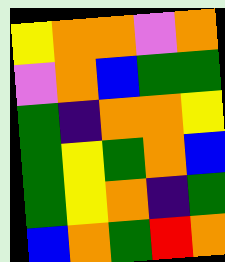[["yellow", "orange", "orange", "violet", "orange"], ["violet", "orange", "blue", "green", "green"], ["green", "indigo", "orange", "orange", "yellow"], ["green", "yellow", "green", "orange", "blue"], ["green", "yellow", "orange", "indigo", "green"], ["blue", "orange", "green", "red", "orange"]]